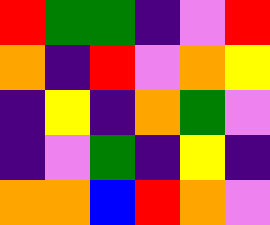[["red", "green", "green", "indigo", "violet", "red"], ["orange", "indigo", "red", "violet", "orange", "yellow"], ["indigo", "yellow", "indigo", "orange", "green", "violet"], ["indigo", "violet", "green", "indigo", "yellow", "indigo"], ["orange", "orange", "blue", "red", "orange", "violet"]]